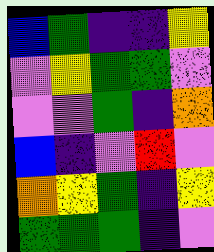[["blue", "green", "indigo", "indigo", "yellow"], ["violet", "yellow", "green", "green", "violet"], ["violet", "violet", "green", "indigo", "orange"], ["blue", "indigo", "violet", "red", "violet"], ["orange", "yellow", "green", "indigo", "yellow"], ["green", "green", "green", "indigo", "violet"]]